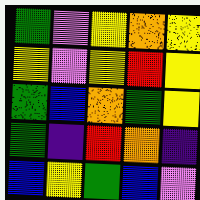[["green", "violet", "yellow", "orange", "yellow"], ["yellow", "violet", "yellow", "red", "yellow"], ["green", "blue", "orange", "green", "yellow"], ["green", "indigo", "red", "orange", "indigo"], ["blue", "yellow", "green", "blue", "violet"]]